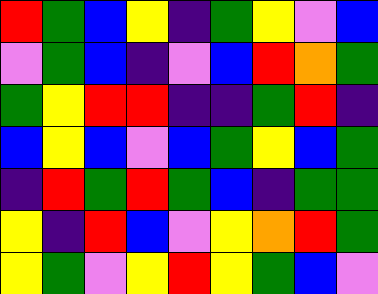[["red", "green", "blue", "yellow", "indigo", "green", "yellow", "violet", "blue"], ["violet", "green", "blue", "indigo", "violet", "blue", "red", "orange", "green"], ["green", "yellow", "red", "red", "indigo", "indigo", "green", "red", "indigo"], ["blue", "yellow", "blue", "violet", "blue", "green", "yellow", "blue", "green"], ["indigo", "red", "green", "red", "green", "blue", "indigo", "green", "green"], ["yellow", "indigo", "red", "blue", "violet", "yellow", "orange", "red", "green"], ["yellow", "green", "violet", "yellow", "red", "yellow", "green", "blue", "violet"]]